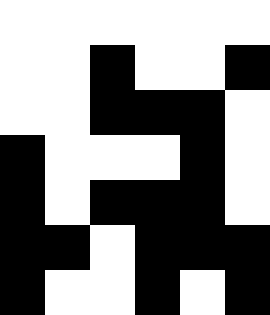[["white", "white", "white", "white", "white", "white"], ["white", "white", "black", "white", "white", "black"], ["white", "white", "black", "black", "black", "white"], ["black", "white", "white", "white", "black", "white"], ["black", "white", "black", "black", "black", "white"], ["black", "black", "white", "black", "black", "black"], ["black", "white", "white", "black", "white", "black"]]